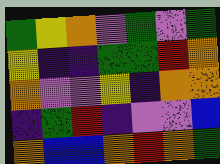[["green", "yellow", "orange", "violet", "green", "violet", "green"], ["yellow", "indigo", "indigo", "green", "green", "red", "orange"], ["orange", "violet", "violet", "yellow", "indigo", "orange", "orange"], ["indigo", "green", "red", "indigo", "violet", "violet", "blue"], ["orange", "blue", "blue", "orange", "red", "orange", "green"]]